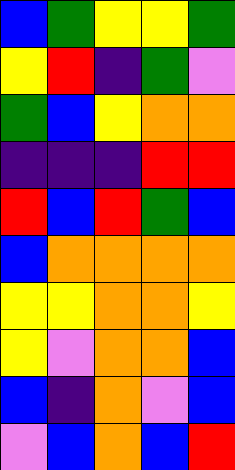[["blue", "green", "yellow", "yellow", "green"], ["yellow", "red", "indigo", "green", "violet"], ["green", "blue", "yellow", "orange", "orange"], ["indigo", "indigo", "indigo", "red", "red"], ["red", "blue", "red", "green", "blue"], ["blue", "orange", "orange", "orange", "orange"], ["yellow", "yellow", "orange", "orange", "yellow"], ["yellow", "violet", "orange", "orange", "blue"], ["blue", "indigo", "orange", "violet", "blue"], ["violet", "blue", "orange", "blue", "red"]]